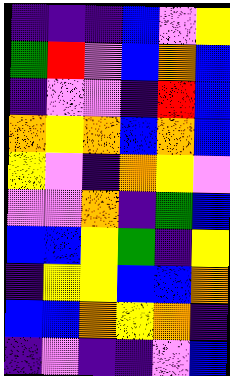[["indigo", "indigo", "indigo", "blue", "violet", "yellow"], ["green", "red", "violet", "blue", "orange", "blue"], ["indigo", "violet", "violet", "indigo", "red", "blue"], ["orange", "yellow", "orange", "blue", "orange", "blue"], ["yellow", "violet", "indigo", "orange", "yellow", "violet"], ["violet", "violet", "orange", "indigo", "green", "blue"], ["blue", "blue", "yellow", "green", "indigo", "yellow"], ["indigo", "yellow", "yellow", "blue", "blue", "orange"], ["blue", "blue", "orange", "yellow", "orange", "indigo"], ["indigo", "violet", "indigo", "indigo", "violet", "blue"]]